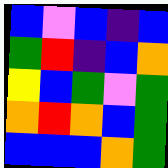[["blue", "violet", "blue", "indigo", "blue"], ["green", "red", "indigo", "blue", "orange"], ["yellow", "blue", "green", "violet", "green"], ["orange", "red", "orange", "blue", "green"], ["blue", "blue", "blue", "orange", "green"]]